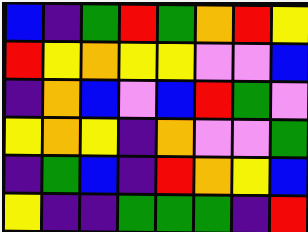[["blue", "indigo", "green", "red", "green", "orange", "red", "yellow"], ["red", "yellow", "orange", "yellow", "yellow", "violet", "violet", "blue"], ["indigo", "orange", "blue", "violet", "blue", "red", "green", "violet"], ["yellow", "orange", "yellow", "indigo", "orange", "violet", "violet", "green"], ["indigo", "green", "blue", "indigo", "red", "orange", "yellow", "blue"], ["yellow", "indigo", "indigo", "green", "green", "green", "indigo", "red"]]